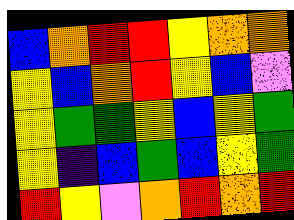[["blue", "orange", "red", "red", "yellow", "orange", "orange"], ["yellow", "blue", "orange", "red", "yellow", "blue", "violet"], ["yellow", "green", "green", "yellow", "blue", "yellow", "green"], ["yellow", "indigo", "blue", "green", "blue", "yellow", "green"], ["red", "yellow", "violet", "orange", "red", "orange", "red"]]